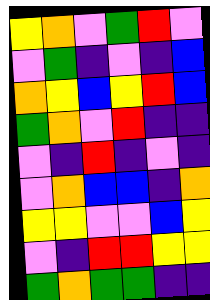[["yellow", "orange", "violet", "green", "red", "violet"], ["violet", "green", "indigo", "violet", "indigo", "blue"], ["orange", "yellow", "blue", "yellow", "red", "blue"], ["green", "orange", "violet", "red", "indigo", "indigo"], ["violet", "indigo", "red", "indigo", "violet", "indigo"], ["violet", "orange", "blue", "blue", "indigo", "orange"], ["yellow", "yellow", "violet", "violet", "blue", "yellow"], ["violet", "indigo", "red", "red", "yellow", "yellow"], ["green", "orange", "green", "green", "indigo", "indigo"]]